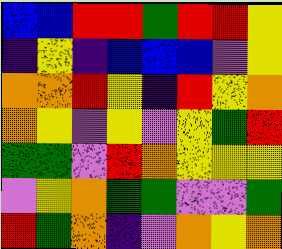[["blue", "blue", "red", "red", "green", "red", "red", "yellow"], ["indigo", "yellow", "indigo", "blue", "blue", "blue", "violet", "yellow"], ["orange", "orange", "red", "yellow", "indigo", "red", "yellow", "orange"], ["orange", "yellow", "violet", "yellow", "violet", "yellow", "green", "red"], ["green", "green", "violet", "red", "orange", "yellow", "yellow", "yellow"], ["violet", "yellow", "orange", "green", "green", "violet", "violet", "green"], ["red", "green", "orange", "indigo", "violet", "orange", "yellow", "orange"]]